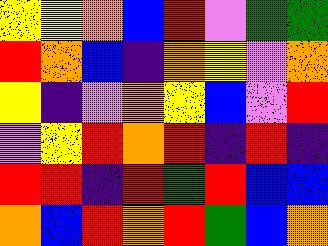[["yellow", "yellow", "orange", "blue", "red", "violet", "green", "green"], ["red", "orange", "blue", "indigo", "orange", "yellow", "violet", "orange"], ["yellow", "indigo", "violet", "orange", "yellow", "blue", "violet", "red"], ["violet", "yellow", "red", "orange", "red", "indigo", "red", "indigo"], ["red", "red", "indigo", "red", "green", "red", "blue", "blue"], ["orange", "blue", "red", "orange", "red", "green", "blue", "orange"]]